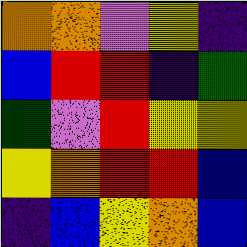[["orange", "orange", "violet", "yellow", "indigo"], ["blue", "red", "red", "indigo", "green"], ["green", "violet", "red", "yellow", "yellow"], ["yellow", "orange", "red", "red", "blue"], ["indigo", "blue", "yellow", "orange", "blue"]]